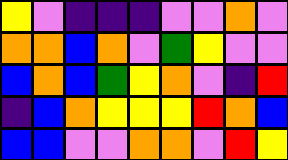[["yellow", "violet", "indigo", "indigo", "indigo", "violet", "violet", "orange", "violet"], ["orange", "orange", "blue", "orange", "violet", "green", "yellow", "violet", "violet"], ["blue", "orange", "blue", "green", "yellow", "orange", "violet", "indigo", "red"], ["indigo", "blue", "orange", "yellow", "yellow", "yellow", "red", "orange", "blue"], ["blue", "blue", "violet", "violet", "orange", "orange", "violet", "red", "yellow"]]